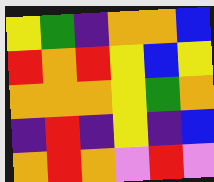[["yellow", "green", "indigo", "orange", "orange", "blue"], ["red", "orange", "red", "yellow", "blue", "yellow"], ["orange", "orange", "orange", "yellow", "green", "orange"], ["indigo", "red", "indigo", "yellow", "indigo", "blue"], ["orange", "red", "orange", "violet", "red", "violet"]]